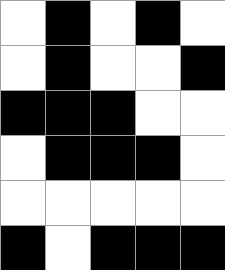[["white", "black", "white", "black", "white"], ["white", "black", "white", "white", "black"], ["black", "black", "black", "white", "white"], ["white", "black", "black", "black", "white"], ["white", "white", "white", "white", "white"], ["black", "white", "black", "black", "black"]]